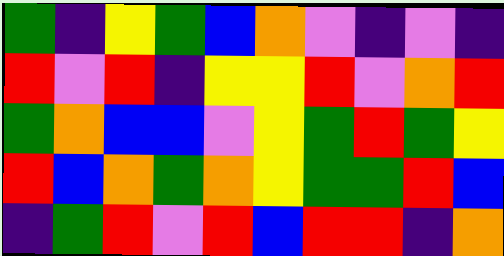[["green", "indigo", "yellow", "green", "blue", "orange", "violet", "indigo", "violet", "indigo"], ["red", "violet", "red", "indigo", "yellow", "yellow", "red", "violet", "orange", "red"], ["green", "orange", "blue", "blue", "violet", "yellow", "green", "red", "green", "yellow"], ["red", "blue", "orange", "green", "orange", "yellow", "green", "green", "red", "blue"], ["indigo", "green", "red", "violet", "red", "blue", "red", "red", "indigo", "orange"]]